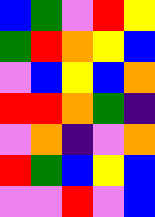[["blue", "green", "violet", "red", "yellow"], ["green", "red", "orange", "yellow", "blue"], ["violet", "blue", "yellow", "blue", "orange"], ["red", "red", "orange", "green", "indigo"], ["violet", "orange", "indigo", "violet", "orange"], ["red", "green", "blue", "yellow", "blue"], ["violet", "violet", "red", "violet", "blue"]]